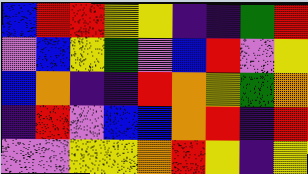[["blue", "red", "red", "yellow", "yellow", "indigo", "indigo", "green", "red"], ["violet", "blue", "yellow", "green", "violet", "blue", "red", "violet", "yellow"], ["blue", "orange", "indigo", "indigo", "red", "orange", "yellow", "green", "orange"], ["indigo", "red", "violet", "blue", "blue", "orange", "red", "indigo", "red"], ["violet", "violet", "yellow", "yellow", "orange", "red", "yellow", "indigo", "yellow"]]